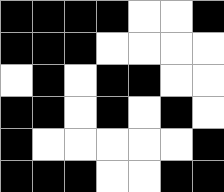[["black", "black", "black", "black", "white", "white", "black"], ["black", "black", "black", "white", "white", "white", "white"], ["white", "black", "white", "black", "black", "white", "white"], ["black", "black", "white", "black", "white", "black", "white"], ["black", "white", "white", "white", "white", "white", "black"], ["black", "black", "black", "white", "white", "black", "black"]]